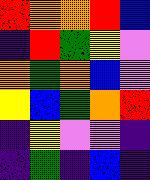[["red", "orange", "orange", "red", "blue"], ["indigo", "red", "green", "yellow", "violet"], ["orange", "green", "orange", "blue", "violet"], ["yellow", "blue", "green", "orange", "red"], ["indigo", "yellow", "violet", "violet", "indigo"], ["indigo", "green", "indigo", "blue", "indigo"]]